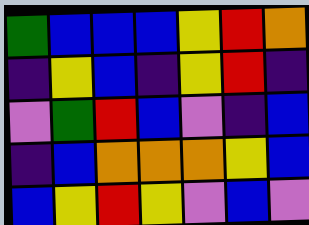[["green", "blue", "blue", "blue", "yellow", "red", "orange"], ["indigo", "yellow", "blue", "indigo", "yellow", "red", "indigo"], ["violet", "green", "red", "blue", "violet", "indigo", "blue"], ["indigo", "blue", "orange", "orange", "orange", "yellow", "blue"], ["blue", "yellow", "red", "yellow", "violet", "blue", "violet"]]